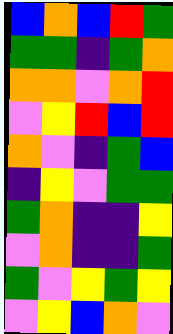[["blue", "orange", "blue", "red", "green"], ["green", "green", "indigo", "green", "orange"], ["orange", "orange", "violet", "orange", "red"], ["violet", "yellow", "red", "blue", "red"], ["orange", "violet", "indigo", "green", "blue"], ["indigo", "yellow", "violet", "green", "green"], ["green", "orange", "indigo", "indigo", "yellow"], ["violet", "orange", "indigo", "indigo", "green"], ["green", "violet", "yellow", "green", "yellow"], ["violet", "yellow", "blue", "orange", "violet"]]